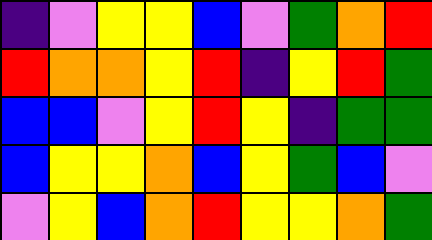[["indigo", "violet", "yellow", "yellow", "blue", "violet", "green", "orange", "red"], ["red", "orange", "orange", "yellow", "red", "indigo", "yellow", "red", "green"], ["blue", "blue", "violet", "yellow", "red", "yellow", "indigo", "green", "green"], ["blue", "yellow", "yellow", "orange", "blue", "yellow", "green", "blue", "violet"], ["violet", "yellow", "blue", "orange", "red", "yellow", "yellow", "orange", "green"]]